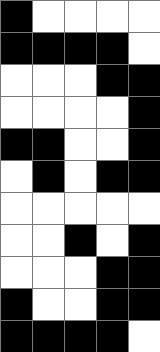[["black", "white", "white", "white", "white"], ["black", "black", "black", "black", "white"], ["white", "white", "white", "black", "black"], ["white", "white", "white", "white", "black"], ["black", "black", "white", "white", "black"], ["white", "black", "white", "black", "black"], ["white", "white", "white", "white", "white"], ["white", "white", "black", "white", "black"], ["white", "white", "white", "black", "black"], ["black", "white", "white", "black", "black"], ["black", "black", "black", "black", "white"]]